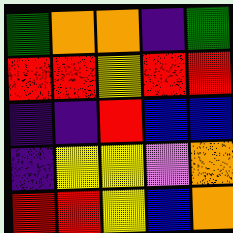[["green", "orange", "orange", "indigo", "green"], ["red", "red", "yellow", "red", "red"], ["indigo", "indigo", "red", "blue", "blue"], ["indigo", "yellow", "yellow", "violet", "orange"], ["red", "red", "yellow", "blue", "orange"]]